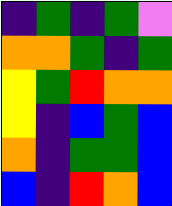[["indigo", "green", "indigo", "green", "violet"], ["orange", "orange", "green", "indigo", "green"], ["yellow", "green", "red", "orange", "orange"], ["yellow", "indigo", "blue", "green", "blue"], ["orange", "indigo", "green", "green", "blue"], ["blue", "indigo", "red", "orange", "blue"]]